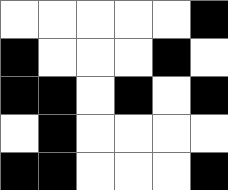[["white", "white", "white", "white", "white", "black"], ["black", "white", "white", "white", "black", "white"], ["black", "black", "white", "black", "white", "black"], ["white", "black", "white", "white", "white", "white"], ["black", "black", "white", "white", "white", "black"]]